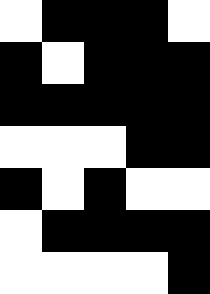[["white", "black", "black", "black", "white"], ["black", "white", "black", "black", "black"], ["black", "black", "black", "black", "black"], ["white", "white", "white", "black", "black"], ["black", "white", "black", "white", "white"], ["white", "black", "black", "black", "black"], ["white", "white", "white", "white", "black"]]